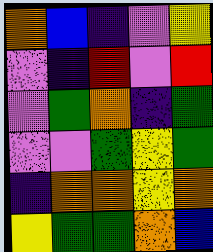[["orange", "blue", "indigo", "violet", "yellow"], ["violet", "indigo", "red", "violet", "red"], ["violet", "green", "orange", "indigo", "green"], ["violet", "violet", "green", "yellow", "green"], ["indigo", "orange", "orange", "yellow", "orange"], ["yellow", "green", "green", "orange", "blue"]]